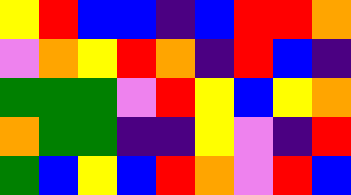[["yellow", "red", "blue", "blue", "indigo", "blue", "red", "red", "orange"], ["violet", "orange", "yellow", "red", "orange", "indigo", "red", "blue", "indigo"], ["green", "green", "green", "violet", "red", "yellow", "blue", "yellow", "orange"], ["orange", "green", "green", "indigo", "indigo", "yellow", "violet", "indigo", "red"], ["green", "blue", "yellow", "blue", "red", "orange", "violet", "red", "blue"]]